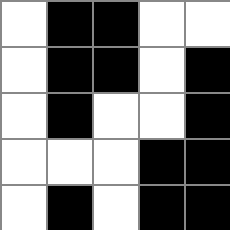[["white", "black", "black", "white", "white"], ["white", "black", "black", "white", "black"], ["white", "black", "white", "white", "black"], ["white", "white", "white", "black", "black"], ["white", "black", "white", "black", "black"]]